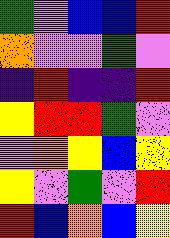[["green", "violet", "blue", "blue", "red"], ["orange", "violet", "violet", "green", "violet"], ["indigo", "red", "indigo", "indigo", "red"], ["yellow", "red", "red", "green", "violet"], ["violet", "orange", "yellow", "blue", "yellow"], ["yellow", "violet", "green", "violet", "red"], ["red", "blue", "orange", "blue", "yellow"]]